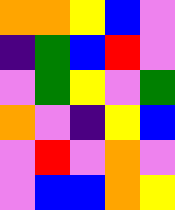[["orange", "orange", "yellow", "blue", "violet"], ["indigo", "green", "blue", "red", "violet"], ["violet", "green", "yellow", "violet", "green"], ["orange", "violet", "indigo", "yellow", "blue"], ["violet", "red", "violet", "orange", "violet"], ["violet", "blue", "blue", "orange", "yellow"]]